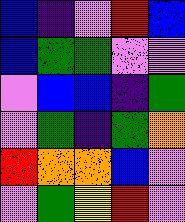[["blue", "indigo", "violet", "red", "blue"], ["blue", "green", "green", "violet", "violet"], ["violet", "blue", "blue", "indigo", "green"], ["violet", "green", "indigo", "green", "orange"], ["red", "orange", "orange", "blue", "violet"], ["violet", "green", "yellow", "red", "violet"]]